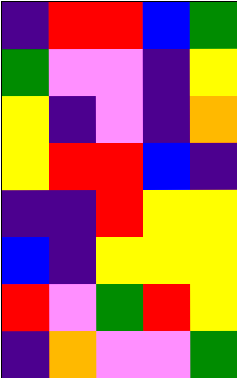[["indigo", "red", "red", "blue", "green"], ["green", "violet", "violet", "indigo", "yellow"], ["yellow", "indigo", "violet", "indigo", "orange"], ["yellow", "red", "red", "blue", "indigo"], ["indigo", "indigo", "red", "yellow", "yellow"], ["blue", "indigo", "yellow", "yellow", "yellow"], ["red", "violet", "green", "red", "yellow"], ["indigo", "orange", "violet", "violet", "green"]]